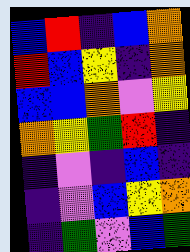[["blue", "red", "indigo", "blue", "orange"], ["red", "blue", "yellow", "indigo", "orange"], ["blue", "blue", "orange", "violet", "yellow"], ["orange", "yellow", "green", "red", "indigo"], ["indigo", "violet", "indigo", "blue", "indigo"], ["indigo", "violet", "blue", "yellow", "orange"], ["indigo", "green", "violet", "blue", "green"]]